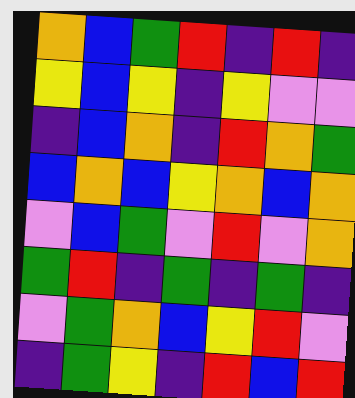[["orange", "blue", "green", "red", "indigo", "red", "indigo"], ["yellow", "blue", "yellow", "indigo", "yellow", "violet", "violet"], ["indigo", "blue", "orange", "indigo", "red", "orange", "green"], ["blue", "orange", "blue", "yellow", "orange", "blue", "orange"], ["violet", "blue", "green", "violet", "red", "violet", "orange"], ["green", "red", "indigo", "green", "indigo", "green", "indigo"], ["violet", "green", "orange", "blue", "yellow", "red", "violet"], ["indigo", "green", "yellow", "indigo", "red", "blue", "red"]]